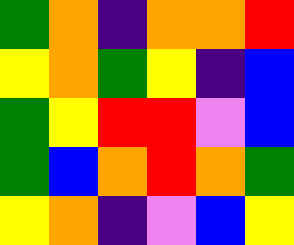[["green", "orange", "indigo", "orange", "orange", "red"], ["yellow", "orange", "green", "yellow", "indigo", "blue"], ["green", "yellow", "red", "red", "violet", "blue"], ["green", "blue", "orange", "red", "orange", "green"], ["yellow", "orange", "indigo", "violet", "blue", "yellow"]]